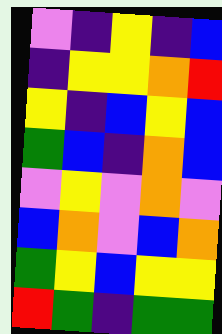[["violet", "indigo", "yellow", "indigo", "blue"], ["indigo", "yellow", "yellow", "orange", "red"], ["yellow", "indigo", "blue", "yellow", "blue"], ["green", "blue", "indigo", "orange", "blue"], ["violet", "yellow", "violet", "orange", "violet"], ["blue", "orange", "violet", "blue", "orange"], ["green", "yellow", "blue", "yellow", "yellow"], ["red", "green", "indigo", "green", "green"]]